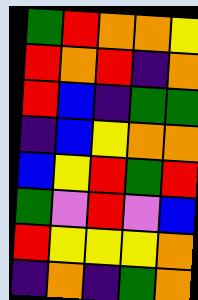[["green", "red", "orange", "orange", "yellow"], ["red", "orange", "red", "indigo", "orange"], ["red", "blue", "indigo", "green", "green"], ["indigo", "blue", "yellow", "orange", "orange"], ["blue", "yellow", "red", "green", "red"], ["green", "violet", "red", "violet", "blue"], ["red", "yellow", "yellow", "yellow", "orange"], ["indigo", "orange", "indigo", "green", "orange"]]